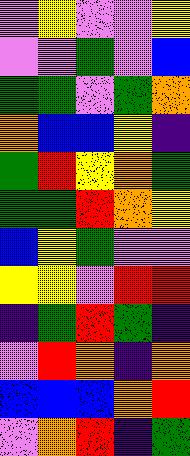[["violet", "yellow", "violet", "violet", "yellow"], ["violet", "violet", "green", "violet", "blue"], ["green", "green", "violet", "green", "orange"], ["orange", "blue", "blue", "yellow", "indigo"], ["green", "red", "yellow", "orange", "green"], ["green", "green", "red", "orange", "yellow"], ["blue", "yellow", "green", "violet", "violet"], ["yellow", "yellow", "violet", "red", "red"], ["indigo", "green", "red", "green", "indigo"], ["violet", "red", "orange", "indigo", "orange"], ["blue", "blue", "blue", "orange", "red"], ["violet", "orange", "red", "indigo", "green"]]